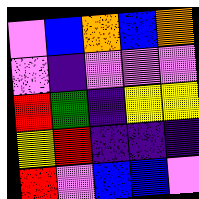[["violet", "blue", "orange", "blue", "orange"], ["violet", "indigo", "violet", "violet", "violet"], ["red", "green", "indigo", "yellow", "yellow"], ["yellow", "red", "indigo", "indigo", "indigo"], ["red", "violet", "blue", "blue", "violet"]]